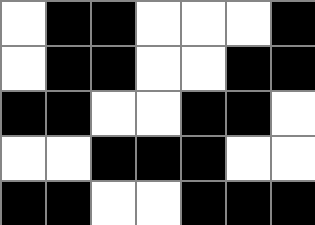[["white", "black", "black", "white", "white", "white", "black"], ["white", "black", "black", "white", "white", "black", "black"], ["black", "black", "white", "white", "black", "black", "white"], ["white", "white", "black", "black", "black", "white", "white"], ["black", "black", "white", "white", "black", "black", "black"]]